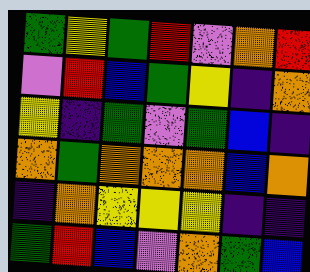[["green", "yellow", "green", "red", "violet", "orange", "red"], ["violet", "red", "blue", "green", "yellow", "indigo", "orange"], ["yellow", "indigo", "green", "violet", "green", "blue", "indigo"], ["orange", "green", "orange", "orange", "orange", "blue", "orange"], ["indigo", "orange", "yellow", "yellow", "yellow", "indigo", "indigo"], ["green", "red", "blue", "violet", "orange", "green", "blue"]]